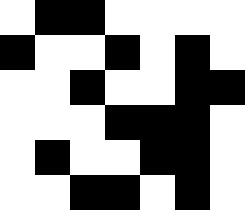[["white", "black", "black", "white", "white", "white", "white"], ["black", "white", "white", "black", "white", "black", "white"], ["white", "white", "black", "white", "white", "black", "black"], ["white", "white", "white", "black", "black", "black", "white"], ["white", "black", "white", "white", "black", "black", "white"], ["white", "white", "black", "black", "white", "black", "white"]]